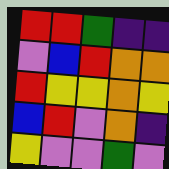[["red", "red", "green", "indigo", "indigo"], ["violet", "blue", "red", "orange", "orange"], ["red", "yellow", "yellow", "orange", "yellow"], ["blue", "red", "violet", "orange", "indigo"], ["yellow", "violet", "violet", "green", "violet"]]